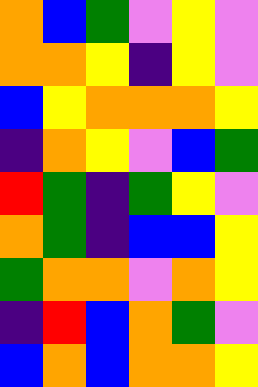[["orange", "blue", "green", "violet", "yellow", "violet"], ["orange", "orange", "yellow", "indigo", "yellow", "violet"], ["blue", "yellow", "orange", "orange", "orange", "yellow"], ["indigo", "orange", "yellow", "violet", "blue", "green"], ["red", "green", "indigo", "green", "yellow", "violet"], ["orange", "green", "indigo", "blue", "blue", "yellow"], ["green", "orange", "orange", "violet", "orange", "yellow"], ["indigo", "red", "blue", "orange", "green", "violet"], ["blue", "orange", "blue", "orange", "orange", "yellow"]]